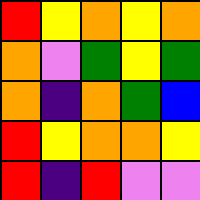[["red", "yellow", "orange", "yellow", "orange"], ["orange", "violet", "green", "yellow", "green"], ["orange", "indigo", "orange", "green", "blue"], ["red", "yellow", "orange", "orange", "yellow"], ["red", "indigo", "red", "violet", "violet"]]